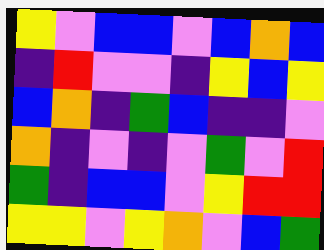[["yellow", "violet", "blue", "blue", "violet", "blue", "orange", "blue"], ["indigo", "red", "violet", "violet", "indigo", "yellow", "blue", "yellow"], ["blue", "orange", "indigo", "green", "blue", "indigo", "indigo", "violet"], ["orange", "indigo", "violet", "indigo", "violet", "green", "violet", "red"], ["green", "indigo", "blue", "blue", "violet", "yellow", "red", "red"], ["yellow", "yellow", "violet", "yellow", "orange", "violet", "blue", "green"]]